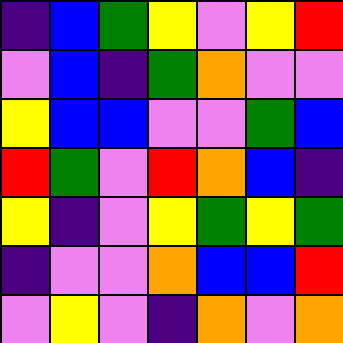[["indigo", "blue", "green", "yellow", "violet", "yellow", "red"], ["violet", "blue", "indigo", "green", "orange", "violet", "violet"], ["yellow", "blue", "blue", "violet", "violet", "green", "blue"], ["red", "green", "violet", "red", "orange", "blue", "indigo"], ["yellow", "indigo", "violet", "yellow", "green", "yellow", "green"], ["indigo", "violet", "violet", "orange", "blue", "blue", "red"], ["violet", "yellow", "violet", "indigo", "orange", "violet", "orange"]]